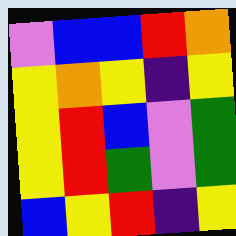[["violet", "blue", "blue", "red", "orange"], ["yellow", "orange", "yellow", "indigo", "yellow"], ["yellow", "red", "blue", "violet", "green"], ["yellow", "red", "green", "violet", "green"], ["blue", "yellow", "red", "indigo", "yellow"]]